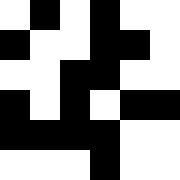[["white", "black", "white", "black", "white", "white"], ["black", "white", "white", "black", "black", "white"], ["white", "white", "black", "black", "white", "white"], ["black", "white", "black", "white", "black", "black"], ["black", "black", "black", "black", "white", "white"], ["white", "white", "white", "black", "white", "white"]]